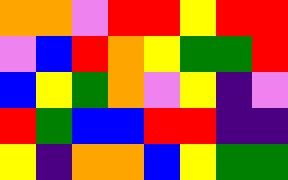[["orange", "orange", "violet", "red", "red", "yellow", "red", "red"], ["violet", "blue", "red", "orange", "yellow", "green", "green", "red"], ["blue", "yellow", "green", "orange", "violet", "yellow", "indigo", "violet"], ["red", "green", "blue", "blue", "red", "red", "indigo", "indigo"], ["yellow", "indigo", "orange", "orange", "blue", "yellow", "green", "green"]]